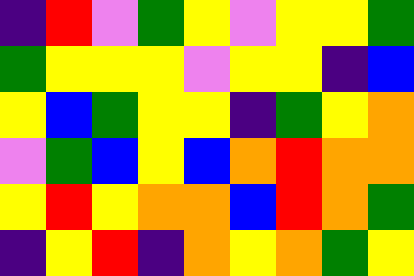[["indigo", "red", "violet", "green", "yellow", "violet", "yellow", "yellow", "green"], ["green", "yellow", "yellow", "yellow", "violet", "yellow", "yellow", "indigo", "blue"], ["yellow", "blue", "green", "yellow", "yellow", "indigo", "green", "yellow", "orange"], ["violet", "green", "blue", "yellow", "blue", "orange", "red", "orange", "orange"], ["yellow", "red", "yellow", "orange", "orange", "blue", "red", "orange", "green"], ["indigo", "yellow", "red", "indigo", "orange", "yellow", "orange", "green", "yellow"]]